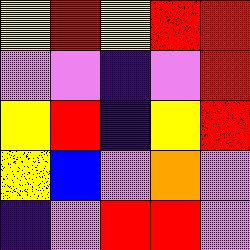[["yellow", "red", "yellow", "red", "red"], ["violet", "violet", "indigo", "violet", "red"], ["yellow", "red", "indigo", "yellow", "red"], ["yellow", "blue", "violet", "orange", "violet"], ["indigo", "violet", "red", "red", "violet"]]